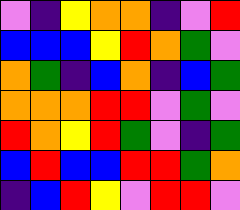[["violet", "indigo", "yellow", "orange", "orange", "indigo", "violet", "red"], ["blue", "blue", "blue", "yellow", "red", "orange", "green", "violet"], ["orange", "green", "indigo", "blue", "orange", "indigo", "blue", "green"], ["orange", "orange", "orange", "red", "red", "violet", "green", "violet"], ["red", "orange", "yellow", "red", "green", "violet", "indigo", "green"], ["blue", "red", "blue", "blue", "red", "red", "green", "orange"], ["indigo", "blue", "red", "yellow", "violet", "red", "red", "violet"]]